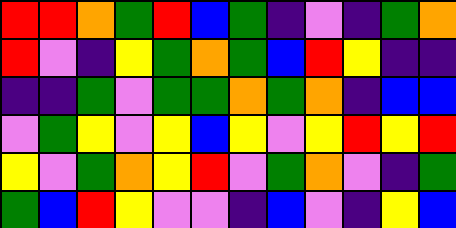[["red", "red", "orange", "green", "red", "blue", "green", "indigo", "violet", "indigo", "green", "orange"], ["red", "violet", "indigo", "yellow", "green", "orange", "green", "blue", "red", "yellow", "indigo", "indigo"], ["indigo", "indigo", "green", "violet", "green", "green", "orange", "green", "orange", "indigo", "blue", "blue"], ["violet", "green", "yellow", "violet", "yellow", "blue", "yellow", "violet", "yellow", "red", "yellow", "red"], ["yellow", "violet", "green", "orange", "yellow", "red", "violet", "green", "orange", "violet", "indigo", "green"], ["green", "blue", "red", "yellow", "violet", "violet", "indigo", "blue", "violet", "indigo", "yellow", "blue"]]